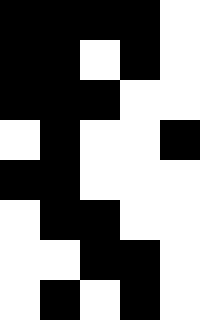[["black", "black", "black", "black", "white"], ["black", "black", "white", "black", "white"], ["black", "black", "black", "white", "white"], ["white", "black", "white", "white", "black"], ["black", "black", "white", "white", "white"], ["white", "black", "black", "white", "white"], ["white", "white", "black", "black", "white"], ["white", "black", "white", "black", "white"]]